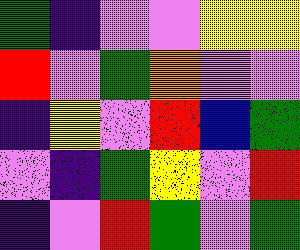[["green", "indigo", "violet", "violet", "yellow", "yellow"], ["red", "violet", "green", "orange", "violet", "violet"], ["indigo", "yellow", "violet", "red", "blue", "green"], ["violet", "indigo", "green", "yellow", "violet", "red"], ["indigo", "violet", "red", "green", "violet", "green"]]